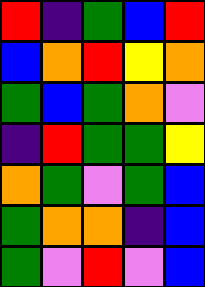[["red", "indigo", "green", "blue", "red"], ["blue", "orange", "red", "yellow", "orange"], ["green", "blue", "green", "orange", "violet"], ["indigo", "red", "green", "green", "yellow"], ["orange", "green", "violet", "green", "blue"], ["green", "orange", "orange", "indigo", "blue"], ["green", "violet", "red", "violet", "blue"]]